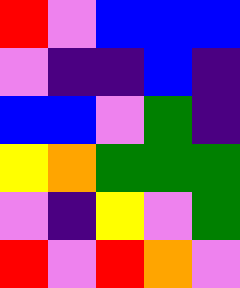[["red", "violet", "blue", "blue", "blue"], ["violet", "indigo", "indigo", "blue", "indigo"], ["blue", "blue", "violet", "green", "indigo"], ["yellow", "orange", "green", "green", "green"], ["violet", "indigo", "yellow", "violet", "green"], ["red", "violet", "red", "orange", "violet"]]